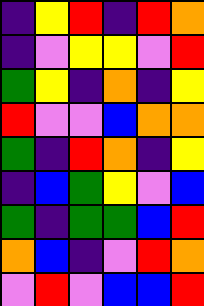[["indigo", "yellow", "red", "indigo", "red", "orange"], ["indigo", "violet", "yellow", "yellow", "violet", "red"], ["green", "yellow", "indigo", "orange", "indigo", "yellow"], ["red", "violet", "violet", "blue", "orange", "orange"], ["green", "indigo", "red", "orange", "indigo", "yellow"], ["indigo", "blue", "green", "yellow", "violet", "blue"], ["green", "indigo", "green", "green", "blue", "red"], ["orange", "blue", "indigo", "violet", "red", "orange"], ["violet", "red", "violet", "blue", "blue", "red"]]